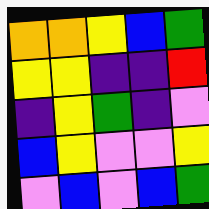[["orange", "orange", "yellow", "blue", "green"], ["yellow", "yellow", "indigo", "indigo", "red"], ["indigo", "yellow", "green", "indigo", "violet"], ["blue", "yellow", "violet", "violet", "yellow"], ["violet", "blue", "violet", "blue", "green"]]